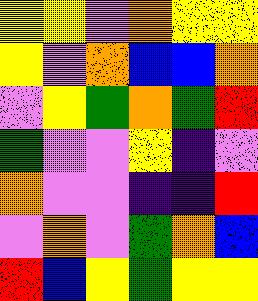[["yellow", "yellow", "violet", "orange", "yellow", "yellow"], ["yellow", "violet", "orange", "blue", "blue", "orange"], ["violet", "yellow", "green", "orange", "green", "red"], ["green", "violet", "violet", "yellow", "indigo", "violet"], ["orange", "violet", "violet", "indigo", "indigo", "red"], ["violet", "orange", "violet", "green", "orange", "blue"], ["red", "blue", "yellow", "green", "yellow", "yellow"]]